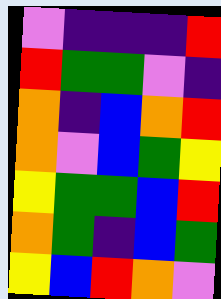[["violet", "indigo", "indigo", "indigo", "red"], ["red", "green", "green", "violet", "indigo"], ["orange", "indigo", "blue", "orange", "red"], ["orange", "violet", "blue", "green", "yellow"], ["yellow", "green", "green", "blue", "red"], ["orange", "green", "indigo", "blue", "green"], ["yellow", "blue", "red", "orange", "violet"]]